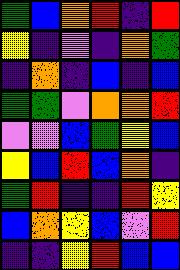[["green", "blue", "orange", "red", "indigo", "red"], ["yellow", "indigo", "violet", "indigo", "orange", "green"], ["indigo", "orange", "indigo", "blue", "indigo", "blue"], ["green", "green", "violet", "orange", "orange", "red"], ["violet", "violet", "blue", "green", "yellow", "blue"], ["yellow", "blue", "red", "blue", "orange", "indigo"], ["green", "red", "indigo", "indigo", "red", "yellow"], ["blue", "orange", "yellow", "blue", "violet", "red"], ["indigo", "indigo", "yellow", "red", "blue", "blue"]]